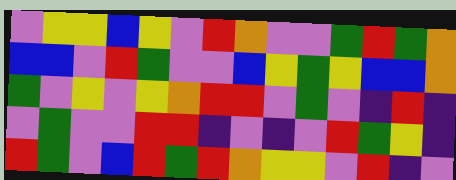[["violet", "yellow", "yellow", "blue", "yellow", "violet", "red", "orange", "violet", "violet", "green", "red", "green", "orange"], ["blue", "blue", "violet", "red", "green", "violet", "violet", "blue", "yellow", "green", "yellow", "blue", "blue", "orange"], ["green", "violet", "yellow", "violet", "yellow", "orange", "red", "red", "violet", "green", "violet", "indigo", "red", "indigo"], ["violet", "green", "violet", "violet", "red", "red", "indigo", "violet", "indigo", "violet", "red", "green", "yellow", "indigo"], ["red", "green", "violet", "blue", "red", "green", "red", "orange", "yellow", "yellow", "violet", "red", "indigo", "violet"]]